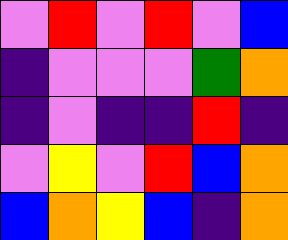[["violet", "red", "violet", "red", "violet", "blue"], ["indigo", "violet", "violet", "violet", "green", "orange"], ["indigo", "violet", "indigo", "indigo", "red", "indigo"], ["violet", "yellow", "violet", "red", "blue", "orange"], ["blue", "orange", "yellow", "blue", "indigo", "orange"]]